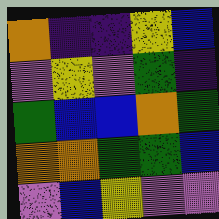[["orange", "indigo", "indigo", "yellow", "blue"], ["violet", "yellow", "violet", "green", "indigo"], ["green", "blue", "blue", "orange", "green"], ["orange", "orange", "green", "green", "blue"], ["violet", "blue", "yellow", "violet", "violet"]]